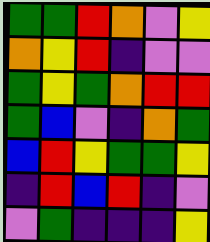[["green", "green", "red", "orange", "violet", "yellow"], ["orange", "yellow", "red", "indigo", "violet", "violet"], ["green", "yellow", "green", "orange", "red", "red"], ["green", "blue", "violet", "indigo", "orange", "green"], ["blue", "red", "yellow", "green", "green", "yellow"], ["indigo", "red", "blue", "red", "indigo", "violet"], ["violet", "green", "indigo", "indigo", "indigo", "yellow"]]